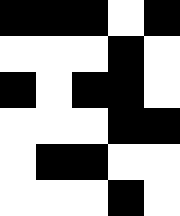[["black", "black", "black", "white", "black"], ["white", "white", "white", "black", "white"], ["black", "white", "black", "black", "white"], ["white", "white", "white", "black", "black"], ["white", "black", "black", "white", "white"], ["white", "white", "white", "black", "white"]]